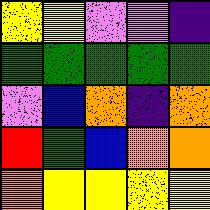[["yellow", "yellow", "violet", "violet", "indigo"], ["green", "green", "green", "green", "green"], ["violet", "blue", "orange", "indigo", "orange"], ["red", "green", "blue", "orange", "orange"], ["orange", "yellow", "yellow", "yellow", "yellow"]]